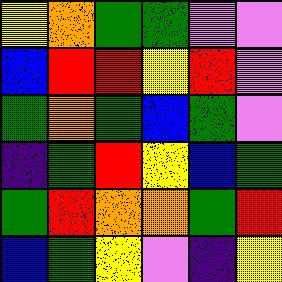[["yellow", "orange", "green", "green", "violet", "violet"], ["blue", "red", "red", "yellow", "red", "violet"], ["green", "orange", "green", "blue", "green", "violet"], ["indigo", "green", "red", "yellow", "blue", "green"], ["green", "red", "orange", "orange", "green", "red"], ["blue", "green", "yellow", "violet", "indigo", "yellow"]]